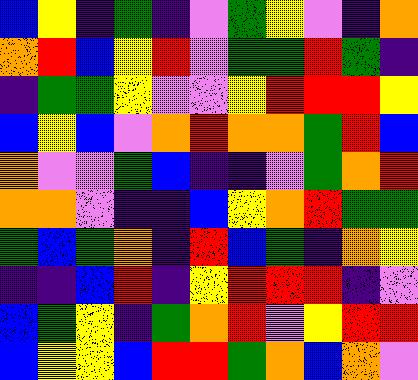[["blue", "yellow", "indigo", "green", "indigo", "violet", "green", "yellow", "violet", "indigo", "orange"], ["orange", "red", "blue", "yellow", "red", "violet", "green", "green", "red", "green", "indigo"], ["indigo", "green", "green", "yellow", "violet", "violet", "yellow", "red", "red", "red", "yellow"], ["blue", "yellow", "blue", "violet", "orange", "red", "orange", "orange", "green", "red", "blue"], ["orange", "violet", "violet", "green", "blue", "indigo", "indigo", "violet", "green", "orange", "red"], ["orange", "orange", "violet", "indigo", "indigo", "blue", "yellow", "orange", "red", "green", "green"], ["green", "blue", "green", "orange", "indigo", "red", "blue", "green", "indigo", "orange", "yellow"], ["indigo", "indigo", "blue", "red", "indigo", "yellow", "red", "red", "red", "indigo", "violet"], ["blue", "green", "yellow", "indigo", "green", "orange", "red", "violet", "yellow", "red", "red"], ["blue", "yellow", "yellow", "blue", "red", "red", "green", "orange", "blue", "orange", "violet"]]